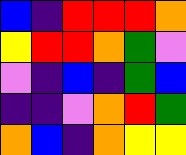[["blue", "indigo", "red", "red", "red", "orange"], ["yellow", "red", "red", "orange", "green", "violet"], ["violet", "indigo", "blue", "indigo", "green", "blue"], ["indigo", "indigo", "violet", "orange", "red", "green"], ["orange", "blue", "indigo", "orange", "yellow", "yellow"]]